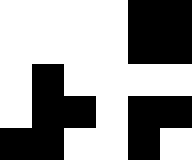[["white", "white", "white", "white", "black", "black"], ["white", "white", "white", "white", "black", "black"], ["white", "black", "white", "white", "white", "white"], ["white", "black", "black", "white", "black", "black"], ["black", "black", "white", "white", "black", "white"]]